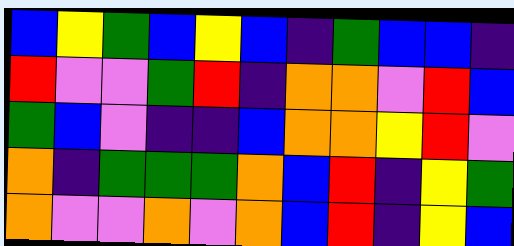[["blue", "yellow", "green", "blue", "yellow", "blue", "indigo", "green", "blue", "blue", "indigo"], ["red", "violet", "violet", "green", "red", "indigo", "orange", "orange", "violet", "red", "blue"], ["green", "blue", "violet", "indigo", "indigo", "blue", "orange", "orange", "yellow", "red", "violet"], ["orange", "indigo", "green", "green", "green", "orange", "blue", "red", "indigo", "yellow", "green"], ["orange", "violet", "violet", "orange", "violet", "orange", "blue", "red", "indigo", "yellow", "blue"]]